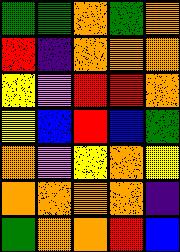[["green", "green", "orange", "green", "orange"], ["red", "indigo", "orange", "orange", "orange"], ["yellow", "violet", "red", "red", "orange"], ["yellow", "blue", "red", "blue", "green"], ["orange", "violet", "yellow", "orange", "yellow"], ["orange", "orange", "orange", "orange", "indigo"], ["green", "orange", "orange", "red", "blue"]]